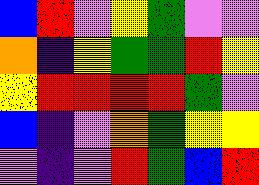[["blue", "red", "violet", "yellow", "green", "violet", "violet"], ["orange", "indigo", "yellow", "green", "green", "red", "yellow"], ["yellow", "red", "red", "red", "red", "green", "violet"], ["blue", "indigo", "violet", "orange", "green", "yellow", "yellow"], ["violet", "indigo", "violet", "red", "green", "blue", "red"]]